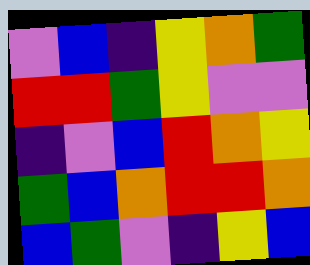[["violet", "blue", "indigo", "yellow", "orange", "green"], ["red", "red", "green", "yellow", "violet", "violet"], ["indigo", "violet", "blue", "red", "orange", "yellow"], ["green", "blue", "orange", "red", "red", "orange"], ["blue", "green", "violet", "indigo", "yellow", "blue"]]